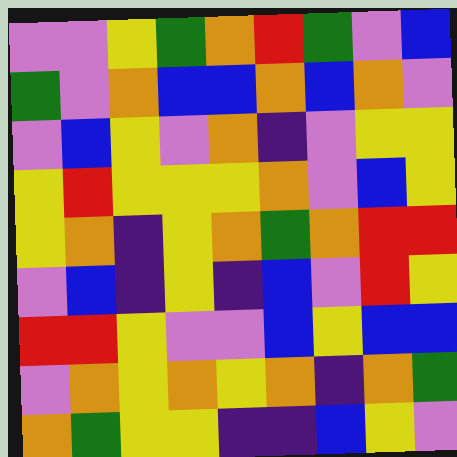[["violet", "violet", "yellow", "green", "orange", "red", "green", "violet", "blue"], ["green", "violet", "orange", "blue", "blue", "orange", "blue", "orange", "violet"], ["violet", "blue", "yellow", "violet", "orange", "indigo", "violet", "yellow", "yellow"], ["yellow", "red", "yellow", "yellow", "yellow", "orange", "violet", "blue", "yellow"], ["yellow", "orange", "indigo", "yellow", "orange", "green", "orange", "red", "red"], ["violet", "blue", "indigo", "yellow", "indigo", "blue", "violet", "red", "yellow"], ["red", "red", "yellow", "violet", "violet", "blue", "yellow", "blue", "blue"], ["violet", "orange", "yellow", "orange", "yellow", "orange", "indigo", "orange", "green"], ["orange", "green", "yellow", "yellow", "indigo", "indigo", "blue", "yellow", "violet"]]